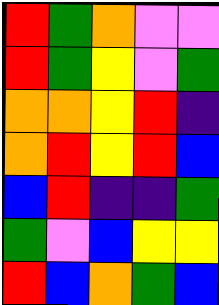[["red", "green", "orange", "violet", "violet"], ["red", "green", "yellow", "violet", "green"], ["orange", "orange", "yellow", "red", "indigo"], ["orange", "red", "yellow", "red", "blue"], ["blue", "red", "indigo", "indigo", "green"], ["green", "violet", "blue", "yellow", "yellow"], ["red", "blue", "orange", "green", "blue"]]